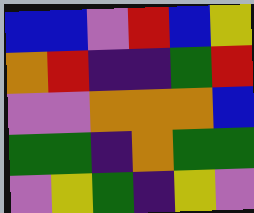[["blue", "blue", "violet", "red", "blue", "yellow"], ["orange", "red", "indigo", "indigo", "green", "red"], ["violet", "violet", "orange", "orange", "orange", "blue"], ["green", "green", "indigo", "orange", "green", "green"], ["violet", "yellow", "green", "indigo", "yellow", "violet"]]